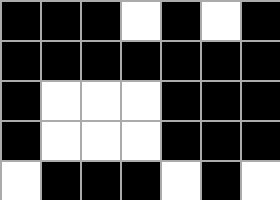[["black", "black", "black", "white", "black", "white", "black"], ["black", "black", "black", "black", "black", "black", "black"], ["black", "white", "white", "white", "black", "black", "black"], ["black", "white", "white", "white", "black", "black", "black"], ["white", "black", "black", "black", "white", "black", "white"]]